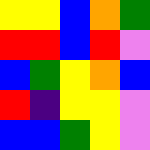[["yellow", "yellow", "blue", "orange", "green"], ["red", "red", "blue", "red", "violet"], ["blue", "green", "yellow", "orange", "blue"], ["red", "indigo", "yellow", "yellow", "violet"], ["blue", "blue", "green", "yellow", "violet"]]